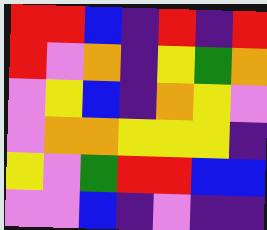[["red", "red", "blue", "indigo", "red", "indigo", "red"], ["red", "violet", "orange", "indigo", "yellow", "green", "orange"], ["violet", "yellow", "blue", "indigo", "orange", "yellow", "violet"], ["violet", "orange", "orange", "yellow", "yellow", "yellow", "indigo"], ["yellow", "violet", "green", "red", "red", "blue", "blue"], ["violet", "violet", "blue", "indigo", "violet", "indigo", "indigo"]]